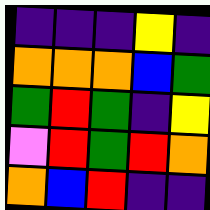[["indigo", "indigo", "indigo", "yellow", "indigo"], ["orange", "orange", "orange", "blue", "green"], ["green", "red", "green", "indigo", "yellow"], ["violet", "red", "green", "red", "orange"], ["orange", "blue", "red", "indigo", "indigo"]]